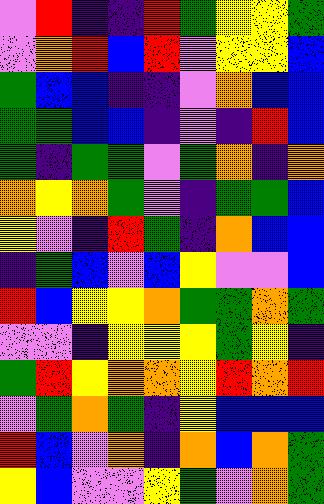[["violet", "red", "indigo", "indigo", "red", "green", "yellow", "yellow", "green"], ["violet", "orange", "red", "blue", "red", "violet", "yellow", "yellow", "blue"], ["green", "blue", "blue", "indigo", "indigo", "violet", "orange", "blue", "blue"], ["green", "green", "blue", "blue", "indigo", "violet", "indigo", "red", "blue"], ["green", "indigo", "green", "green", "violet", "green", "orange", "indigo", "orange"], ["orange", "yellow", "orange", "green", "violet", "indigo", "green", "green", "blue"], ["yellow", "violet", "indigo", "red", "green", "indigo", "orange", "blue", "blue"], ["indigo", "green", "blue", "violet", "blue", "yellow", "violet", "violet", "blue"], ["red", "blue", "yellow", "yellow", "orange", "green", "green", "orange", "green"], ["violet", "violet", "indigo", "yellow", "yellow", "yellow", "green", "yellow", "indigo"], ["green", "red", "yellow", "orange", "orange", "yellow", "red", "orange", "red"], ["violet", "green", "orange", "green", "indigo", "yellow", "blue", "blue", "blue"], ["red", "blue", "violet", "orange", "indigo", "orange", "blue", "orange", "green"], ["yellow", "blue", "violet", "violet", "yellow", "green", "violet", "orange", "green"]]